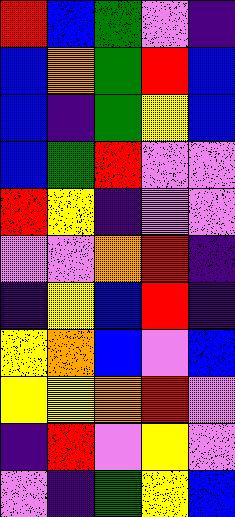[["red", "blue", "green", "violet", "indigo"], ["blue", "orange", "green", "red", "blue"], ["blue", "indigo", "green", "yellow", "blue"], ["blue", "green", "red", "violet", "violet"], ["red", "yellow", "indigo", "violet", "violet"], ["violet", "violet", "orange", "red", "indigo"], ["indigo", "yellow", "blue", "red", "indigo"], ["yellow", "orange", "blue", "violet", "blue"], ["yellow", "yellow", "orange", "red", "violet"], ["indigo", "red", "violet", "yellow", "violet"], ["violet", "indigo", "green", "yellow", "blue"]]